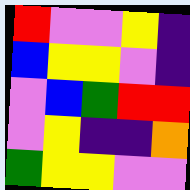[["red", "violet", "violet", "yellow", "indigo"], ["blue", "yellow", "yellow", "violet", "indigo"], ["violet", "blue", "green", "red", "red"], ["violet", "yellow", "indigo", "indigo", "orange"], ["green", "yellow", "yellow", "violet", "violet"]]